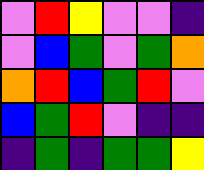[["violet", "red", "yellow", "violet", "violet", "indigo"], ["violet", "blue", "green", "violet", "green", "orange"], ["orange", "red", "blue", "green", "red", "violet"], ["blue", "green", "red", "violet", "indigo", "indigo"], ["indigo", "green", "indigo", "green", "green", "yellow"]]